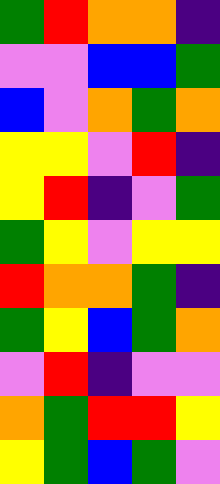[["green", "red", "orange", "orange", "indigo"], ["violet", "violet", "blue", "blue", "green"], ["blue", "violet", "orange", "green", "orange"], ["yellow", "yellow", "violet", "red", "indigo"], ["yellow", "red", "indigo", "violet", "green"], ["green", "yellow", "violet", "yellow", "yellow"], ["red", "orange", "orange", "green", "indigo"], ["green", "yellow", "blue", "green", "orange"], ["violet", "red", "indigo", "violet", "violet"], ["orange", "green", "red", "red", "yellow"], ["yellow", "green", "blue", "green", "violet"]]